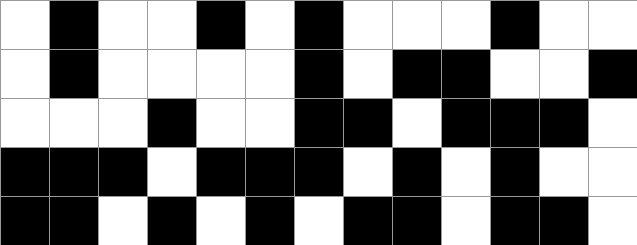[["white", "black", "white", "white", "black", "white", "black", "white", "white", "white", "black", "white", "white"], ["white", "black", "white", "white", "white", "white", "black", "white", "black", "black", "white", "white", "black"], ["white", "white", "white", "black", "white", "white", "black", "black", "white", "black", "black", "black", "white"], ["black", "black", "black", "white", "black", "black", "black", "white", "black", "white", "black", "white", "white"], ["black", "black", "white", "black", "white", "black", "white", "black", "black", "white", "black", "black", "white"]]